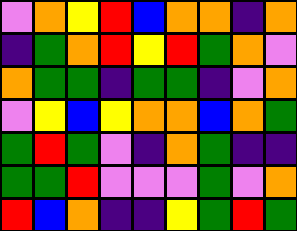[["violet", "orange", "yellow", "red", "blue", "orange", "orange", "indigo", "orange"], ["indigo", "green", "orange", "red", "yellow", "red", "green", "orange", "violet"], ["orange", "green", "green", "indigo", "green", "green", "indigo", "violet", "orange"], ["violet", "yellow", "blue", "yellow", "orange", "orange", "blue", "orange", "green"], ["green", "red", "green", "violet", "indigo", "orange", "green", "indigo", "indigo"], ["green", "green", "red", "violet", "violet", "violet", "green", "violet", "orange"], ["red", "blue", "orange", "indigo", "indigo", "yellow", "green", "red", "green"]]